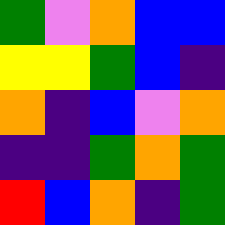[["green", "violet", "orange", "blue", "blue"], ["yellow", "yellow", "green", "blue", "indigo"], ["orange", "indigo", "blue", "violet", "orange"], ["indigo", "indigo", "green", "orange", "green"], ["red", "blue", "orange", "indigo", "green"]]